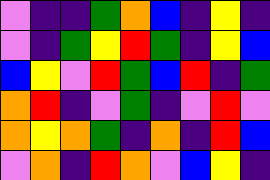[["violet", "indigo", "indigo", "green", "orange", "blue", "indigo", "yellow", "indigo"], ["violet", "indigo", "green", "yellow", "red", "green", "indigo", "yellow", "blue"], ["blue", "yellow", "violet", "red", "green", "blue", "red", "indigo", "green"], ["orange", "red", "indigo", "violet", "green", "indigo", "violet", "red", "violet"], ["orange", "yellow", "orange", "green", "indigo", "orange", "indigo", "red", "blue"], ["violet", "orange", "indigo", "red", "orange", "violet", "blue", "yellow", "indigo"]]